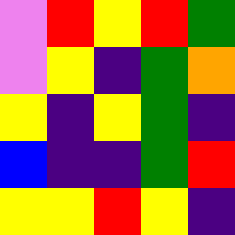[["violet", "red", "yellow", "red", "green"], ["violet", "yellow", "indigo", "green", "orange"], ["yellow", "indigo", "yellow", "green", "indigo"], ["blue", "indigo", "indigo", "green", "red"], ["yellow", "yellow", "red", "yellow", "indigo"]]